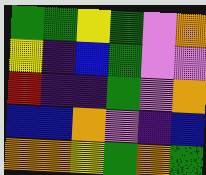[["green", "green", "yellow", "green", "violet", "orange"], ["yellow", "indigo", "blue", "green", "violet", "violet"], ["red", "indigo", "indigo", "green", "violet", "orange"], ["blue", "blue", "orange", "violet", "indigo", "blue"], ["orange", "orange", "yellow", "green", "orange", "green"]]